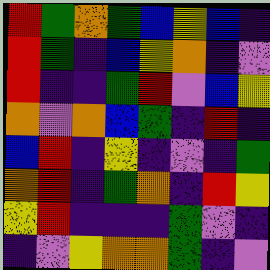[["red", "green", "orange", "green", "blue", "yellow", "blue", "indigo"], ["red", "green", "indigo", "blue", "yellow", "orange", "indigo", "violet"], ["red", "indigo", "indigo", "green", "red", "violet", "blue", "yellow"], ["orange", "violet", "orange", "blue", "green", "indigo", "red", "indigo"], ["blue", "red", "indigo", "yellow", "indigo", "violet", "indigo", "green"], ["orange", "red", "indigo", "green", "orange", "indigo", "red", "yellow"], ["yellow", "red", "indigo", "indigo", "indigo", "green", "violet", "indigo"], ["indigo", "violet", "yellow", "orange", "orange", "green", "indigo", "violet"]]